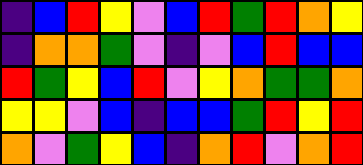[["indigo", "blue", "red", "yellow", "violet", "blue", "red", "green", "red", "orange", "yellow"], ["indigo", "orange", "orange", "green", "violet", "indigo", "violet", "blue", "red", "blue", "blue"], ["red", "green", "yellow", "blue", "red", "violet", "yellow", "orange", "green", "green", "orange"], ["yellow", "yellow", "violet", "blue", "indigo", "blue", "blue", "green", "red", "yellow", "red"], ["orange", "violet", "green", "yellow", "blue", "indigo", "orange", "red", "violet", "orange", "red"]]